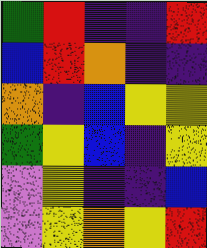[["green", "red", "indigo", "indigo", "red"], ["blue", "red", "orange", "indigo", "indigo"], ["orange", "indigo", "blue", "yellow", "yellow"], ["green", "yellow", "blue", "indigo", "yellow"], ["violet", "yellow", "indigo", "indigo", "blue"], ["violet", "yellow", "orange", "yellow", "red"]]